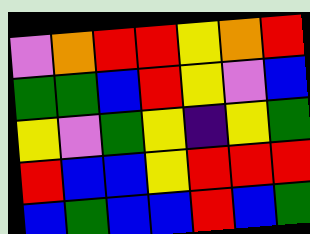[["violet", "orange", "red", "red", "yellow", "orange", "red"], ["green", "green", "blue", "red", "yellow", "violet", "blue"], ["yellow", "violet", "green", "yellow", "indigo", "yellow", "green"], ["red", "blue", "blue", "yellow", "red", "red", "red"], ["blue", "green", "blue", "blue", "red", "blue", "green"]]